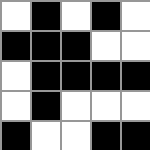[["white", "black", "white", "black", "white"], ["black", "black", "black", "white", "white"], ["white", "black", "black", "black", "black"], ["white", "black", "white", "white", "white"], ["black", "white", "white", "black", "black"]]